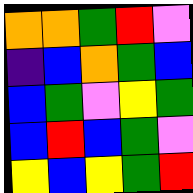[["orange", "orange", "green", "red", "violet"], ["indigo", "blue", "orange", "green", "blue"], ["blue", "green", "violet", "yellow", "green"], ["blue", "red", "blue", "green", "violet"], ["yellow", "blue", "yellow", "green", "red"]]